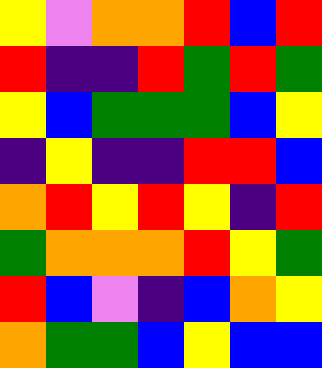[["yellow", "violet", "orange", "orange", "red", "blue", "red"], ["red", "indigo", "indigo", "red", "green", "red", "green"], ["yellow", "blue", "green", "green", "green", "blue", "yellow"], ["indigo", "yellow", "indigo", "indigo", "red", "red", "blue"], ["orange", "red", "yellow", "red", "yellow", "indigo", "red"], ["green", "orange", "orange", "orange", "red", "yellow", "green"], ["red", "blue", "violet", "indigo", "blue", "orange", "yellow"], ["orange", "green", "green", "blue", "yellow", "blue", "blue"]]